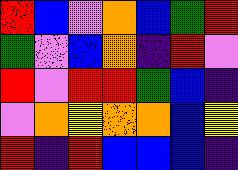[["red", "blue", "violet", "orange", "blue", "green", "red"], ["green", "violet", "blue", "orange", "indigo", "red", "violet"], ["red", "violet", "red", "red", "green", "blue", "indigo"], ["violet", "orange", "yellow", "orange", "orange", "blue", "yellow"], ["red", "indigo", "red", "blue", "blue", "blue", "indigo"]]